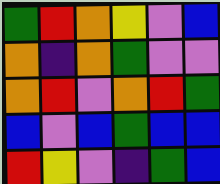[["green", "red", "orange", "yellow", "violet", "blue"], ["orange", "indigo", "orange", "green", "violet", "violet"], ["orange", "red", "violet", "orange", "red", "green"], ["blue", "violet", "blue", "green", "blue", "blue"], ["red", "yellow", "violet", "indigo", "green", "blue"]]